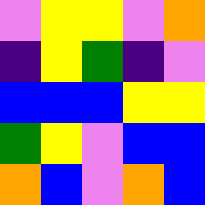[["violet", "yellow", "yellow", "violet", "orange"], ["indigo", "yellow", "green", "indigo", "violet"], ["blue", "blue", "blue", "yellow", "yellow"], ["green", "yellow", "violet", "blue", "blue"], ["orange", "blue", "violet", "orange", "blue"]]